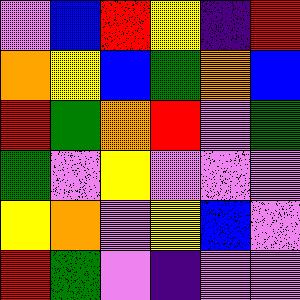[["violet", "blue", "red", "yellow", "indigo", "red"], ["orange", "yellow", "blue", "green", "orange", "blue"], ["red", "green", "orange", "red", "violet", "green"], ["green", "violet", "yellow", "violet", "violet", "violet"], ["yellow", "orange", "violet", "yellow", "blue", "violet"], ["red", "green", "violet", "indigo", "violet", "violet"]]